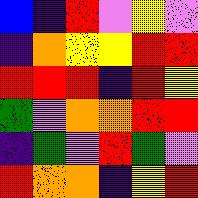[["blue", "indigo", "red", "violet", "yellow", "violet"], ["indigo", "orange", "yellow", "yellow", "red", "red"], ["red", "red", "red", "indigo", "red", "yellow"], ["green", "violet", "orange", "orange", "red", "red"], ["indigo", "green", "violet", "red", "green", "violet"], ["red", "orange", "orange", "indigo", "yellow", "red"]]